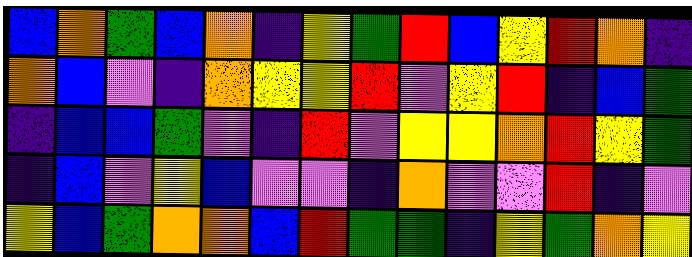[["blue", "orange", "green", "blue", "orange", "indigo", "yellow", "green", "red", "blue", "yellow", "red", "orange", "indigo"], ["orange", "blue", "violet", "indigo", "orange", "yellow", "yellow", "red", "violet", "yellow", "red", "indigo", "blue", "green"], ["indigo", "blue", "blue", "green", "violet", "indigo", "red", "violet", "yellow", "yellow", "orange", "red", "yellow", "green"], ["indigo", "blue", "violet", "yellow", "blue", "violet", "violet", "indigo", "orange", "violet", "violet", "red", "indigo", "violet"], ["yellow", "blue", "green", "orange", "orange", "blue", "red", "green", "green", "indigo", "yellow", "green", "orange", "yellow"]]